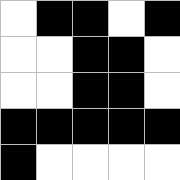[["white", "black", "black", "white", "black"], ["white", "white", "black", "black", "white"], ["white", "white", "black", "black", "white"], ["black", "black", "black", "black", "black"], ["black", "white", "white", "white", "white"]]